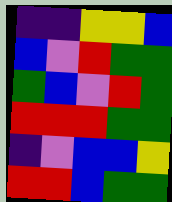[["indigo", "indigo", "yellow", "yellow", "blue"], ["blue", "violet", "red", "green", "green"], ["green", "blue", "violet", "red", "green"], ["red", "red", "red", "green", "green"], ["indigo", "violet", "blue", "blue", "yellow"], ["red", "red", "blue", "green", "green"]]